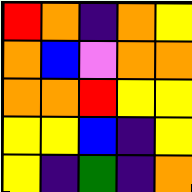[["red", "orange", "indigo", "orange", "yellow"], ["orange", "blue", "violet", "orange", "orange"], ["orange", "orange", "red", "yellow", "yellow"], ["yellow", "yellow", "blue", "indigo", "yellow"], ["yellow", "indigo", "green", "indigo", "orange"]]